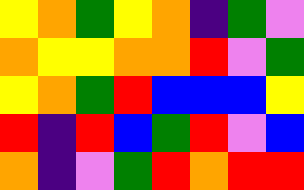[["yellow", "orange", "green", "yellow", "orange", "indigo", "green", "violet"], ["orange", "yellow", "yellow", "orange", "orange", "red", "violet", "green"], ["yellow", "orange", "green", "red", "blue", "blue", "blue", "yellow"], ["red", "indigo", "red", "blue", "green", "red", "violet", "blue"], ["orange", "indigo", "violet", "green", "red", "orange", "red", "red"]]